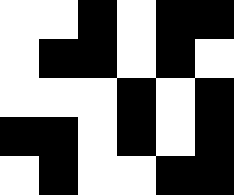[["white", "white", "black", "white", "black", "black"], ["white", "black", "black", "white", "black", "white"], ["white", "white", "white", "black", "white", "black"], ["black", "black", "white", "black", "white", "black"], ["white", "black", "white", "white", "black", "black"]]